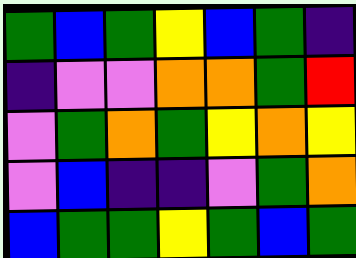[["green", "blue", "green", "yellow", "blue", "green", "indigo"], ["indigo", "violet", "violet", "orange", "orange", "green", "red"], ["violet", "green", "orange", "green", "yellow", "orange", "yellow"], ["violet", "blue", "indigo", "indigo", "violet", "green", "orange"], ["blue", "green", "green", "yellow", "green", "blue", "green"]]